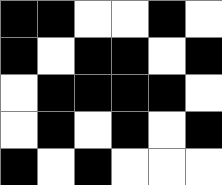[["black", "black", "white", "white", "black", "white"], ["black", "white", "black", "black", "white", "black"], ["white", "black", "black", "black", "black", "white"], ["white", "black", "white", "black", "white", "black"], ["black", "white", "black", "white", "white", "white"]]